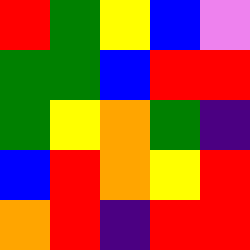[["red", "green", "yellow", "blue", "violet"], ["green", "green", "blue", "red", "red"], ["green", "yellow", "orange", "green", "indigo"], ["blue", "red", "orange", "yellow", "red"], ["orange", "red", "indigo", "red", "red"]]